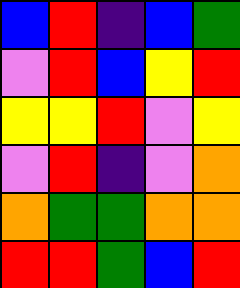[["blue", "red", "indigo", "blue", "green"], ["violet", "red", "blue", "yellow", "red"], ["yellow", "yellow", "red", "violet", "yellow"], ["violet", "red", "indigo", "violet", "orange"], ["orange", "green", "green", "orange", "orange"], ["red", "red", "green", "blue", "red"]]